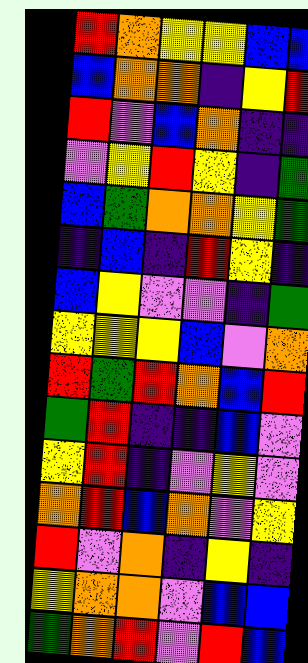[["red", "orange", "yellow", "yellow", "blue", "blue"], ["blue", "orange", "orange", "indigo", "yellow", "red"], ["red", "violet", "blue", "orange", "indigo", "indigo"], ["violet", "yellow", "red", "yellow", "indigo", "green"], ["blue", "green", "orange", "orange", "yellow", "green"], ["indigo", "blue", "indigo", "red", "yellow", "indigo"], ["blue", "yellow", "violet", "violet", "indigo", "green"], ["yellow", "yellow", "yellow", "blue", "violet", "orange"], ["red", "green", "red", "orange", "blue", "red"], ["green", "red", "indigo", "indigo", "blue", "violet"], ["yellow", "red", "indigo", "violet", "yellow", "violet"], ["orange", "red", "blue", "orange", "violet", "yellow"], ["red", "violet", "orange", "indigo", "yellow", "indigo"], ["yellow", "orange", "orange", "violet", "blue", "blue"], ["green", "orange", "red", "violet", "red", "blue"]]